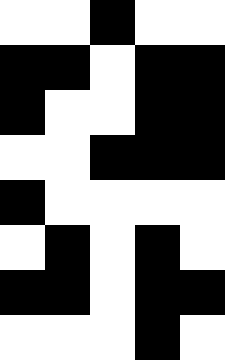[["white", "white", "black", "white", "white"], ["black", "black", "white", "black", "black"], ["black", "white", "white", "black", "black"], ["white", "white", "black", "black", "black"], ["black", "white", "white", "white", "white"], ["white", "black", "white", "black", "white"], ["black", "black", "white", "black", "black"], ["white", "white", "white", "black", "white"]]